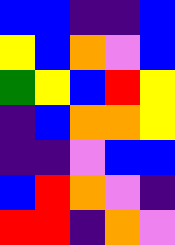[["blue", "blue", "indigo", "indigo", "blue"], ["yellow", "blue", "orange", "violet", "blue"], ["green", "yellow", "blue", "red", "yellow"], ["indigo", "blue", "orange", "orange", "yellow"], ["indigo", "indigo", "violet", "blue", "blue"], ["blue", "red", "orange", "violet", "indigo"], ["red", "red", "indigo", "orange", "violet"]]